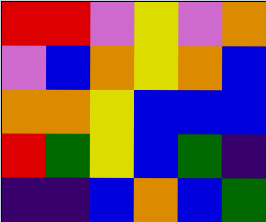[["red", "red", "violet", "yellow", "violet", "orange"], ["violet", "blue", "orange", "yellow", "orange", "blue"], ["orange", "orange", "yellow", "blue", "blue", "blue"], ["red", "green", "yellow", "blue", "green", "indigo"], ["indigo", "indigo", "blue", "orange", "blue", "green"]]